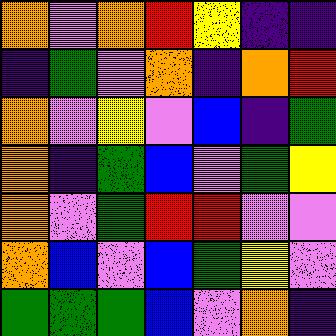[["orange", "violet", "orange", "red", "yellow", "indigo", "indigo"], ["indigo", "green", "violet", "orange", "indigo", "orange", "red"], ["orange", "violet", "yellow", "violet", "blue", "indigo", "green"], ["orange", "indigo", "green", "blue", "violet", "green", "yellow"], ["orange", "violet", "green", "red", "red", "violet", "violet"], ["orange", "blue", "violet", "blue", "green", "yellow", "violet"], ["green", "green", "green", "blue", "violet", "orange", "indigo"]]